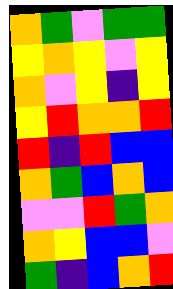[["orange", "green", "violet", "green", "green"], ["yellow", "orange", "yellow", "violet", "yellow"], ["orange", "violet", "yellow", "indigo", "yellow"], ["yellow", "red", "orange", "orange", "red"], ["red", "indigo", "red", "blue", "blue"], ["orange", "green", "blue", "orange", "blue"], ["violet", "violet", "red", "green", "orange"], ["orange", "yellow", "blue", "blue", "violet"], ["green", "indigo", "blue", "orange", "red"]]